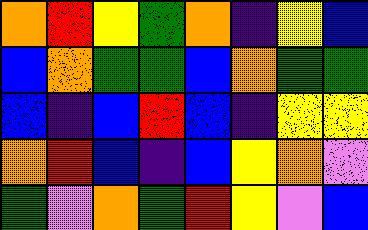[["orange", "red", "yellow", "green", "orange", "indigo", "yellow", "blue"], ["blue", "orange", "green", "green", "blue", "orange", "green", "green"], ["blue", "indigo", "blue", "red", "blue", "indigo", "yellow", "yellow"], ["orange", "red", "blue", "indigo", "blue", "yellow", "orange", "violet"], ["green", "violet", "orange", "green", "red", "yellow", "violet", "blue"]]